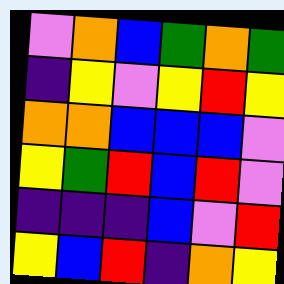[["violet", "orange", "blue", "green", "orange", "green"], ["indigo", "yellow", "violet", "yellow", "red", "yellow"], ["orange", "orange", "blue", "blue", "blue", "violet"], ["yellow", "green", "red", "blue", "red", "violet"], ["indigo", "indigo", "indigo", "blue", "violet", "red"], ["yellow", "blue", "red", "indigo", "orange", "yellow"]]